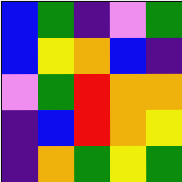[["blue", "green", "indigo", "violet", "green"], ["blue", "yellow", "orange", "blue", "indigo"], ["violet", "green", "red", "orange", "orange"], ["indigo", "blue", "red", "orange", "yellow"], ["indigo", "orange", "green", "yellow", "green"]]